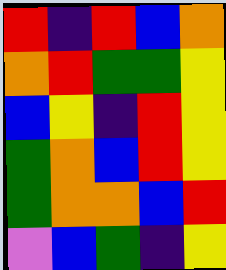[["red", "indigo", "red", "blue", "orange"], ["orange", "red", "green", "green", "yellow"], ["blue", "yellow", "indigo", "red", "yellow"], ["green", "orange", "blue", "red", "yellow"], ["green", "orange", "orange", "blue", "red"], ["violet", "blue", "green", "indigo", "yellow"]]